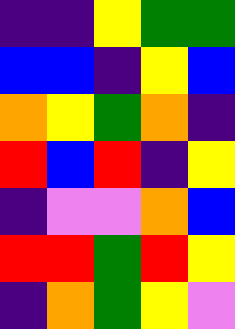[["indigo", "indigo", "yellow", "green", "green"], ["blue", "blue", "indigo", "yellow", "blue"], ["orange", "yellow", "green", "orange", "indigo"], ["red", "blue", "red", "indigo", "yellow"], ["indigo", "violet", "violet", "orange", "blue"], ["red", "red", "green", "red", "yellow"], ["indigo", "orange", "green", "yellow", "violet"]]